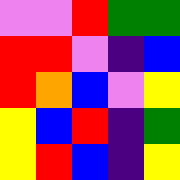[["violet", "violet", "red", "green", "green"], ["red", "red", "violet", "indigo", "blue"], ["red", "orange", "blue", "violet", "yellow"], ["yellow", "blue", "red", "indigo", "green"], ["yellow", "red", "blue", "indigo", "yellow"]]